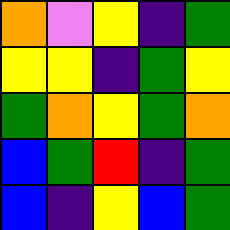[["orange", "violet", "yellow", "indigo", "green"], ["yellow", "yellow", "indigo", "green", "yellow"], ["green", "orange", "yellow", "green", "orange"], ["blue", "green", "red", "indigo", "green"], ["blue", "indigo", "yellow", "blue", "green"]]